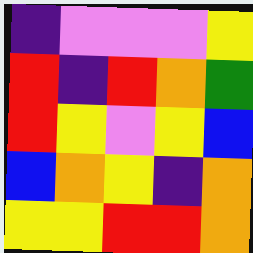[["indigo", "violet", "violet", "violet", "yellow"], ["red", "indigo", "red", "orange", "green"], ["red", "yellow", "violet", "yellow", "blue"], ["blue", "orange", "yellow", "indigo", "orange"], ["yellow", "yellow", "red", "red", "orange"]]